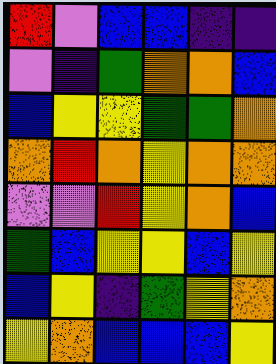[["red", "violet", "blue", "blue", "indigo", "indigo"], ["violet", "indigo", "green", "orange", "orange", "blue"], ["blue", "yellow", "yellow", "green", "green", "orange"], ["orange", "red", "orange", "yellow", "orange", "orange"], ["violet", "violet", "red", "yellow", "orange", "blue"], ["green", "blue", "yellow", "yellow", "blue", "yellow"], ["blue", "yellow", "indigo", "green", "yellow", "orange"], ["yellow", "orange", "blue", "blue", "blue", "yellow"]]